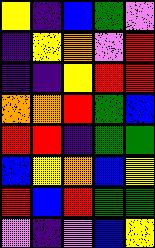[["yellow", "indigo", "blue", "green", "violet"], ["indigo", "yellow", "orange", "violet", "red"], ["indigo", "indigo", "yellow", "red", "red"], ["orange", "orange", "red", "green", "blue"], ["red", "red", "indigo", "green", "green"], ["blue", "yellow", "orange", "blue", "yellow"], ["red", "blue", "red", "green", "green"], ["violet", "indigo", "violet", "blue", "yellow"]]